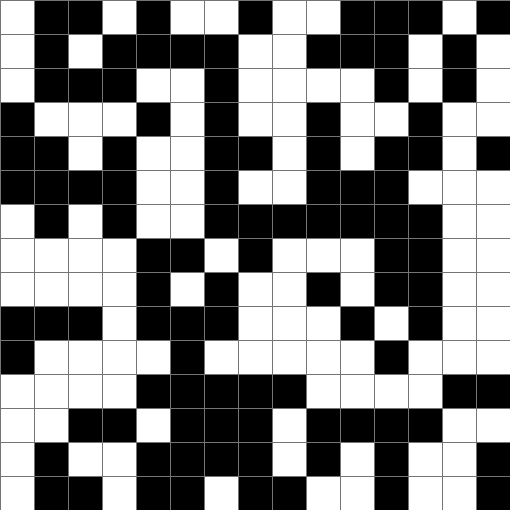[["white", "black", "black", "white", "black", "white", "white", "black", "white", "white", "black", "black", "black", "white", "black"], ["white", "black", "white", "black", "black", "black", "black", "white", "white", "black", "black", "black", "white", "black", "white"], ["white", "black", "black", "black", "white", "white", "black", "white", "white", "white", "white", "black", "white", "black", "white"], ["black", "white", "white", "white", "black", "white", "black", "white", "white", "black", "white", "white", "black", "white", "white"], ["black", "black", "white", "black", "white", "white", "black", "black", "white", "black", "white", "black", "black", "white", "black"], ["black", "black", "black", "black", "white", "white", "black", "white", "white", "black", "black", "black", "white", "white", "white"], ["white", "black", "white", "black", "white", "white", "black", "black", "black", "black", "black", "black", "black", "white", "white"], ["white", "white", "white", "white", "black", "black", "white", "black", "white", "white", "white", "black", "black", "white", "white"], ["white", "white", "white", "white", "black", "white", "black", "white", "white", "black", "white", "black", "black", "white", "white"], ["black", "black", "black", "white", "black", "black", "black", "white", "white", "white", "black", "white", "black", "white", "white"], ["black", "white", "white", "white", "white", "black", "white", "white", "white", "white", "white", "black", "white", "white", "white"], ["white", "white", "white", "white", "black", "black", "black", "black", "black", "white", "white", "white", "white", "black", "black"], ["white", "white", "black", "black", "white", "black", "black", "black", "white", "black", "black", "black", "black", "white", "white"], ["white", "black", "white", "white", "black", "black", "black", "black", "white", "black", "white", "black", "white", "white", "black"], ["white", "black", "black", "white", "black", "black", "white", "black", "black", "white", "white", "black", "white", "white", "black"]]